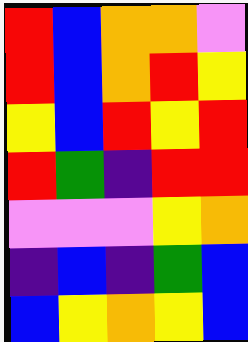[["red", "blue", "orange", "orange", "violet"], ["red", "blue", "orange", "red", "yellow"], ["yellow", "blue", "red", "yellow", "red"], ["red", "green", "indigo", "red", "red"], ["violet", "violet", "violet", "yellow", "orange"], ["indigo", "blue", "indigo", "green", "blue"], ["blue", "yellow", "orange", "yellow", "blue"]]